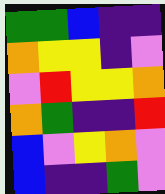[["green", "green", "blue", "indigo", "indigo"], ["orange", "yellow", "yellow", "indigo", "violet"], ["violet", "red", "yellow", "yellow", "orange"], ["orange", "green", "indigo", "indigo", "red"], ["blue", "violet", "yellow", "orange", "violet"], ["blue", "indigo", "indigo", "green", "violet"]]